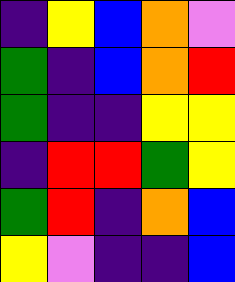[["indigo", "yellow", "blue", "orange", "violet"], ["green", "indigo", "blue", "orange", "red"], ["green", "indigo", "indigo", "yellow", "yellow"], ["indigo", "red", "red", "green", "yellow"], ["green", "red", "indigo", "orange", "blue"], ["yellow", "violet", "indigo", "indigo", "blue"]]